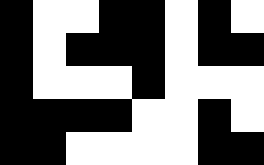[["black", "white", "white", "black", "black", "white", "black", "white"], ["black", "white", "black", "black", "black", "white", "black", "black"], ["black", "white", "white", "white", "black", "white", "white", "white"], ["black", "black", "black", "black", "white", "white", "black", "white"], ["black", "black", "white", "white", "white", "white", "black", "black"]]